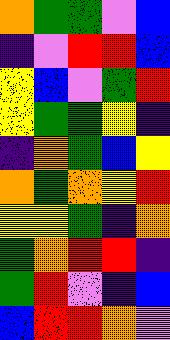[["orange", "green", "green", "violet", "blue"], ["indigo", "violet", "red", "red", "blue"], ["yellow", "blue", "violet", "green", "red"], ["yellow", "green", "green", "yellow", "indigo"], ["indigo", "orange", "green", "blue", "yellow"], ["orange", "green", "orange", "yellow", "red"], ["yellow", "yellow", "green", "indigo", "orange"], ["green", "orange", "red", "red", "indigo"], ["green", "red", "violet", "indigo", "blue"], ["blue", "red", "red", "orange", "violet"]]